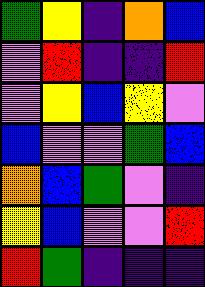[["green", "yellow", "indigo", "orange", "blue"], ["violet", "red", "indigo", "indigo", "red"], ["violet", "yellow", "blue", "yellow", "violet"], ["blue", "violet", "violet", "green", "blue"], ["orange", "blue", "green", "violet", "indigo"], ["yellow", "blue", "violet", "violet", "red"], ["red", "green", "indigo", "indigo", "indigo"]]